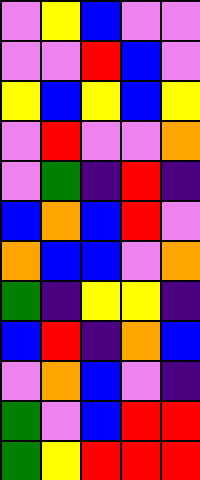[["violet", "yellow", "blue", "violet", "violet"], ["violet", "violet", "red", "blue", "violet"], ["yellow", "blue", "yellow", "blue", "yellow"], ["violet", "red", "violet", "violet", "orange"], ["violet", "green", "indigo", "red", "indigo"], ["blue", "orange", "blue", "red", "violet"], ["orange", "blue", "blue", "violet", "orange"], ["green", "indigo", "yellow", "yellow", "indigo"], ["blue", "red", "indigo", "orange", "blue"], ["violet", "orange", "blue", "violet", "indigo"], ["green", "violet", "blue", "red", "red"], ["green", "yellow", "red", "red", "red"]]